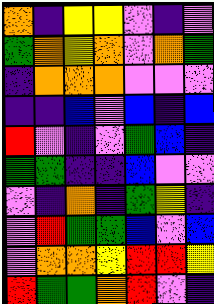[["orange", "indigo", "yellow", "yellow", "violet", "indigo", "violet"], ["green", "orange", "yellow", "orange", "violet", "orange", "green"], ["indigo", "orange", "orange", "orange", "violet", "violet", "violet"], ["indigo", "indigo", "blue", "violet", "blue", "indigo", "blue"], ["red", "violet", "indigo", "violet", "green", "blue", "indigo"], ["green", "green", "indigo", "indigo", "blue", "violet", "violet"], ["violet", "indigo", "orange", "indigo", "green", "yellow", "indigo"], ["violet", "red", "green", "green", "blue", "violet", "blue"], ["violet", "orange", "orange", "yellow", "red", "red", "yellow"], ["red", "green", "green", "orange", "red", "violet", "indigo"]]